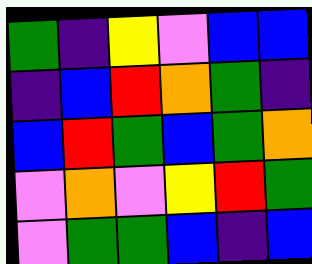[["green", "indigo", "yellow", "violet", "blue", "blue"], ["indigo", "blue", "red", "orange", "green", "indigo"], ["blue", "red", "green", "blue", "green", "orange"], ["violet", "orange", "violet", "yellow", "red", "green"], ["violet", "green", "green", "blue", "indigo", "blue"]]